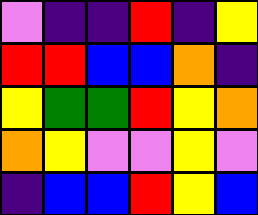[["violet", "indigo", "indigo", "red", "indigo", "yellow"], ["red", "red", "blue", "blue", "orange", "indigo"], ["yellow", "green", "green", "red", "yellow", "orange"], ["orange", "yellow", "violet", "violet", "yellow", "violet"], ["indigo", "blue", "blue", "red", "yellow", "blue"]]